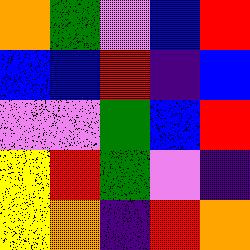[["orange", "green", "violet", "blue", "red"], ["blue", "blue", "red", "indigo", "blue"], ["violet", "violet", "green", "blue", "red"], ["yellow", "red", "green", "violet", "indigo"], ["yellow", "orange", "indigo", "red", "orange"]]